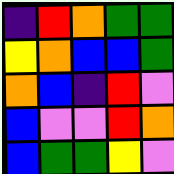[["indigo", "red", "orange", "green", "green"], ["yellow", "orange", "blue", "blue", "green"], ["orange", "blue", "indigo", "red", "violet"], ["blue", "violet", "violet", "red", "orange"], ["blue", "green", "green", "yellow", "violet"]]